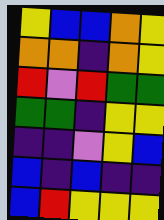[["yellow", "blue", "blue", "orange", "yellow"], ["orange", "orange", "indigo", "orange", "yellow"], ["red", "violet", "red", "green", "green"], ["green", "green", "indigo", "yellow", "yellow"], ["indigo", "indigo", "violet", "yellow", "blue"], ["blue", "indigo", "blue", "indigo", "indigo"], ["blue", "red", "yellow", "yellow", "yellow"]]